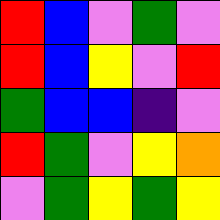[["red", "blue", "violet", "green", "violet"], ["red", "blue", "yellow", "violet", "red"], ["green", "blue", "blue", "indigo", "violet"], ["red", "green", "violet", "yellow", "orange"], ["violet", "green", "yellow", "green", "yellow"]]